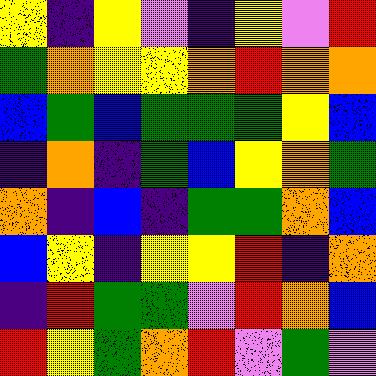[["yellow", "indigo", "yellow", "violet", "indigo", "yellow", "violet", "red"], ["green", "orange", "yellow", "yellow", "orange", "red", "orange", "orange"], ["blue", "green", "blue", "green", "green", "green", "yellow", "blue"], ["indigo", "orange", "indigo", "green", "blue", "yellow", "orange", "green"], ["orange", "indigo", "blue", "indigo", "green", "green", "orange", "blue"], ["blue", "yellow", "indigo", "yellow", "yellow", "red", "indigo", "orange"], ["indigo", "red", "green", "green", "violet", "red", "orange", "blue"], ["red", "yellow", "green", "orange", "red", "violet", "green", "violet"]]